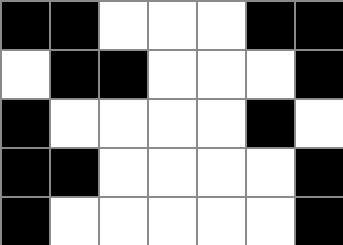[["black", "black", "white", "white", "white", "black", "black"], ["white", "black", "black", "white", "white", "white", "black"], ["black", "white", "white", "white", "white", "black", "white"], ["black", "black", "white", "white", "white", "white", "black"], ["black", "white", "white", "white", "white", "white", "black"]]